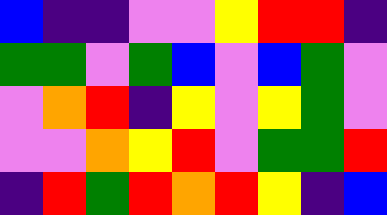[["blue", "indigo", "indigo", "violet", "violet", "yellow", "red", "red", "indigo"], ["green", "green", "violet", "green", "blue", "violet", "blue", "green", "violet"], ["violet", "orange", "red", "indigo", "yellow", "violet", "yellow", "green", "violet"], ["violet", "violet", "orange", "yellow", "red", "violet", "green", "green", "red"], ["indigo", "red", "green", "red", "orange", "red", "yellow", "indigo", "blue"]]